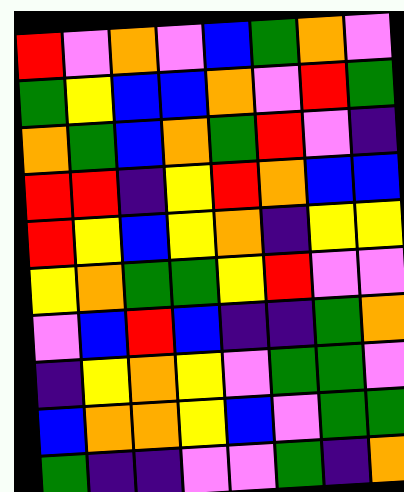[["red", "violet", "orange", "violet", "blue", "green", "orange", "violet"], ["green", "yellow", "blue", "blue", "orange", "violet", "red", "green"], ["orange", "green", "blue", "orange", "green", "red", "violet", "indigo"], ["red", "red", "indigo", "yellow", "red", "orange", "blue", "blue"], ["red", "yellow", "blue", "yellow", "orange", "indigo", "yellow", "yellow"], ["yellow", "orange", "green", "green", "yellow", "red", "violet", "violet"], ["violet", "blue", "red", "blue", "indigo", "indigo", "green", "orange"], ["indigo", "yellow", "orange", "yellow", "violet", "green", "green", "violet"], ["blue", "orange", "orange", "yellow", "blue", "violet", "green", "green"], ["green", "indigo", "indigo", "violet", "violet", "green", "indigo", "orange"]]